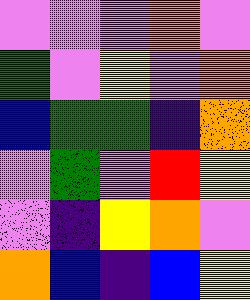[["violet", "violet", "violet", "orange", "violet"], ["green", "violet", "yellow", "violet", "orange"], ["blue", "green", "green", "indigo", "orange"], ["violet", "green", "violet", "red", "yellow"], ["violet", "indigo", "yellow", "orange", "violet"], ["orange", "blue", "indigo", "blue", "yellow"]]